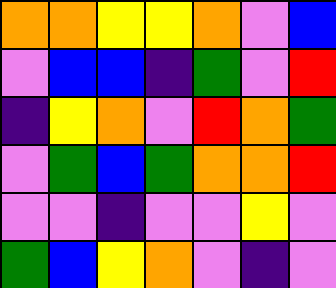[["orange", "orange", "yellow", "yellow", "orange", "violet", "blue"], ["violet", "blue", "blue", "indigo", "green", "violet", "red"], ["indigo", "yellow", "orange", "violet", "red", "orange", "green"], ["violet", "green", "blue", "green", "orange", "orange", "red"], ["violet", "violet", "indigo", "violet", "violet", "yellow", "violet"], ["green", "blue", "yellow", "orange", "violet", "indigo", "violet"]]